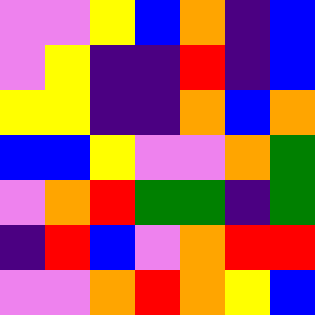[["violet", "violet", "yellow", "blue", "orange", "indigo", "blue"], ["violet", "yellow", "indigo", "indigo", "red", "indigo", "blue"], ["yellow", "yellow", "indigo", "indigo", "orange", "blue", "orange"], ["blue", "blue", "yellow", "violet", "violet", "orange", "green"], ["violet", "orange", "red", "green", "green", "indigo", "green"], ["indigo", "red", "blue", "violet", "orange", "red", "red"], ["violet", "violet", "orange", "red", "orange", "yellow", "blue"]]